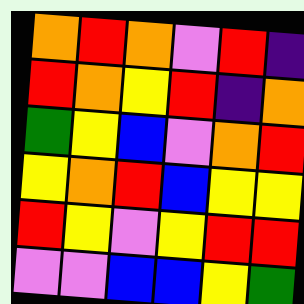[["orange", "red", "orange", "violet", "red", "indigo"], ["red", "orange", "yellow", "red", "indigo", "orange"], ["green", "yellow", "blue", "violet", "orange", "red"], ["yellow", "orange", "red", "blue", "yellow", "yellow"], ["red", "yellow", "violet", "yellow", "red", "red"], ["violet", "violet", "blue", "blue", "yellow", "green"]]